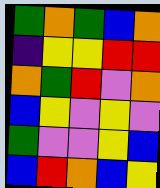[["green", "orange", "green", "blue", "orange"], ["indigo", "yellow", "yellow", "red", "red"], ["orange", "green", "red", "violet", "orange"], ["blue", "yellow", "violet", "yellow", "violet"], ["green", "violet", "violet", "yellow", "blue"], ["blue", "red", "orange", "blue", "yellow"]]